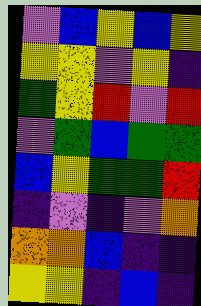[["violet", "blue", "yellow", "blue", "yellow"], ["yellow", "yellow", "violet", "yellow", "indigo"], ["green", "yellow", "red", "violet", "red"], ["violet", "green", "blue", "green", "green"], ["blue", "yellow", "green", "green", "red"], ["indigo", "violet", "indigo", "violet", "orange"], ["orange", "orange", "blue", "indigo", "indigo"], ["yellow", "yellow", "indigo", "blue", "indigo"]]